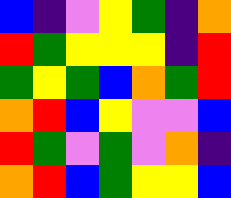[["blue", "indigo", "violet", "yellow", "green", "indigo", "orange"], ["red", "green", "yellow", "yellow", "yellow", "indigo", "red"], ["green", "yellow", "green", "blue", "orange", "green", "red"], ["orange", "red", "blue", "yellow", "violet", "violet", "blue"], ["red", "green", "violet", "green", "violet", "orange", "indigo"], ["orange", "red", "blue", "green", "yellow", "yellow", "blue"]]